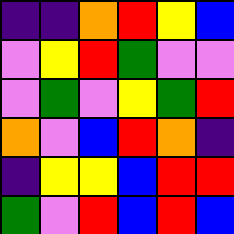[["indigo", "indigo", "orange", "red", "yellow", "blue"], ["violet", "yellow", "red", "green", "violet", "violet"], ["violet", "green", "violet", "yellow", "green", "red"], ["orange", "violet", "blue", "red", "orange", "indigo"], ["indigo", "yellow", "yellow", "blue", "red", "red"], ["green", "violet", "red", "blue", "red", "blue"]]